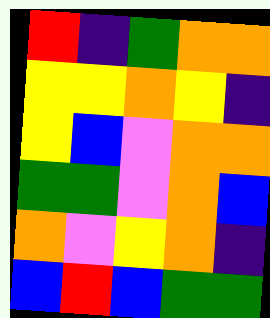[["red", "indigo", "green", "orange", "orange"], ["yellow", "yellow", "orange", "yellow", "indigo"], ["yellow", "blue", "violet", "orange", "orange"], ["green", "green", "violet", "orange", "blue"], ["orange", "violet", "yellow", "orange", "indigo"], ["blue", "red", "blue", "green", "green"]]